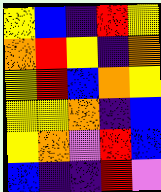[["yellow", "blue", "indigo", "red", "yellow"], ["orange", "red", "yellow", "indigo", "orange"], ["yellow", "red", "blue", "orange", "yellow"], ["yellow", "yellow", "orange", "indigo", "blue"], ["yellow", "orange", "violet", "red", "blue"], ["blue", "indigo", "indigo", "red", "violet"]]